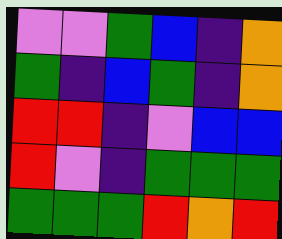[["violet", "violet", "green", "blue", "indigo", "orange"], ["green", "indigo", "blue", "green", "indigo", "orange"], ["red", "red", "indigo", "violet", "blue", "blue"], ["red", "violet", "indigo", "green", "green", "green"], ["green", "green", "green", "red", "orange", "red"]]